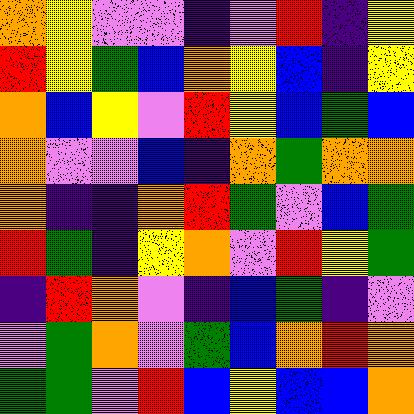[["orange", "yellow", "violet", "violet", "indigo", "violet", "red", "indigo", "yellow"], ["red", "yellow", "green", "blue", "orange", "yellow", "blue", "indigo", "yellow"], ["orange", "blue", "yellow", "violet", "red", "yellow", "blue", "green", "blue"], ["orange", "violet", "violet", "blue", "indigo", "orange", "green", "orange", "orange"], ["orange", "indigo", "indigo", "orange", "red", "green", "violet", "blue", "green"], ["red", "green", "indigo", "yellow", "orange", "violet", "red", "yellow", "green"], ["indigo", "red", "orange", "violet", "indigo", "blue", "green", "indigo", "violet"], ["violet", "green", "orange", "violet", "green", "blue", "orange", "red", "orange"], ["green", "green", "violet", "red", "blue", "yellow", "blue", "blue", "orange"]]